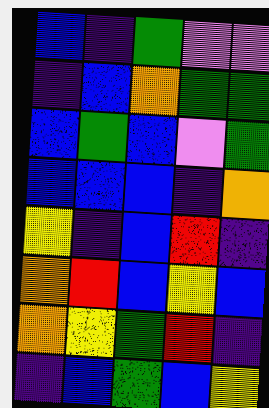[["blue", "indigo", "green", "violet", "violet"], ["indigo", "blue", "orange", "green", "green"], ["blue", "green", "blue", "violet", "green"], ["blue", "blue", "blue", "indigo", "orange"], ["yellow", "indigo", "blue", "red", "indigo"], ["orange", "red", "blue", "yellow", "blue"], ["orange", "yellow", "green", "red", "indigo"], ["indigo", "blue", "green", "blue", "yellow"]]